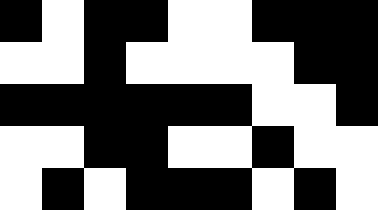[["black", "white", "black", "black", "white", "white", "black", "black", "black"], ["white", "white", "black", "white", "white", "white", "white", "black", "black"], ["black", "black", "black", "black", "black", "black", "white", "white", "black"], ["white", "white", "black", "black", "white", "white", "black", "white", "white"], ["white", "black", "white", "black", "black", "black", "white", "black", "white"]]